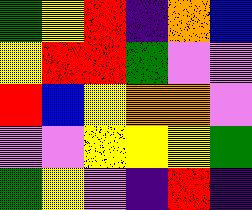[["green", "yellow", "red", "indigo", "orange", "blue"], ["yellow", "red", "red", "green", "violet", "violet"], ["red", "blue", "yellow", "orange", "orange", "violet"], ["violet", "violet", "yellow", "yellow", "yellow", "green"], ["green", "yellow", "violet", "indigo", "red", "indigo"]]